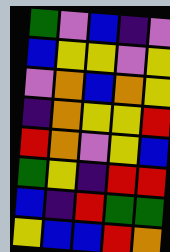[["green", "violet", "blue", "indigo", "violet"], ["blue", "yellow", "yellow", "violet", "yellow"], ["violet", "orange", "blue", "orange", "yellow"], ["indigo", "orange", "yellow", "yellow", "red"], ["red", "orange", "violet", "yellow", "blue"], ["green", "yellow", "indigo", "red", "red"], ["blue", "indigo", "red", "green", "green"], ["yellow", "blue", "blue", "red", "orange"]]